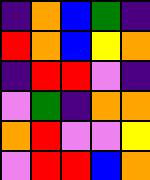[["indigo", "orange", "blue", "green", "indigo"], ["red", "orange", "blue", "yellow", "orange"], ["indigo", "red", "red", "violet", "indigo"], ["violet", "green", "indigo", "orange", "orange"], ["orange", "red", "violet", "violet", "yellow"], ["violet", "red", "red", "blue", "orange"]]